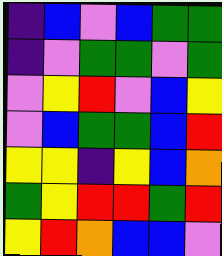[["indigo", "blue", "violet", "blue", "green", "green"], ["indigo", "violet", "green", "green", "violet", "green"], ["violet", "yellow", "red", "violet", "blue", "yellow"], ["violet", "blue", "green", "green", "blue", "red"], ["yellow", "yellow", "indigo", "yellow", "blue", "orange"], ["green", "yellow", "red", "red", "green", "red"], ["yellow", "red", "orange", "blue", "blue", "violet"]]